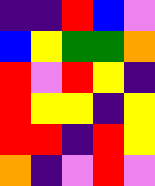[["indigo", "indigo", "red", "blue", "violet"], ["blue", "yellow", "green", "green", "orange"], ["red", "violet", "red", "yellow", "indigo"], ["red", "yellow", "yellow", "indigo", "yellow"], ["red", "red", "indigo", "red", "yellow"], ["orange", "indigo", "violet", "red", "violet"]]